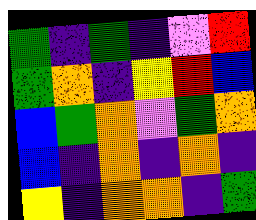[["green", "indigo", "green", "indigo", "violet", "red"], ["green", "orange", "indigo", "yellow", "red", "blue"], ["blue", "green", "orange", "violet", "green", "orange"], ["blue", "indigo", "orange", "indigo", "orange", "indigo"], ["yellow", "indigo", "orange", "orange", "indigo", "green"]]